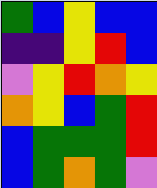[["green", "blue", "yellow", "blue", "blue"], ["indigo", "indigo", "yellow", "red", "blue"], ["violet", "yellow", "red", "orange", "yellow"], ["orange", "yellow", "blue", "green", "red"], ["blue", "green", "green", "green", "red"], ["blue", "green", "orange", "green", "violet"]]